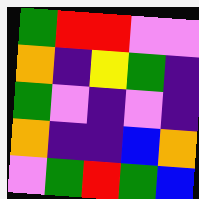[["green", "red", "red", "violet", "violet"], ["orange", "indigo", "yellow", "green", "indigo"], ["green", "violet", "indigo", "violet", "indigo"], ["orange", "indigo", "indigo", "blue", "orange"], ["violet", "green", "red", "green", "blue"]]